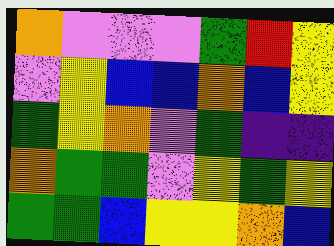[["orange", "violet", "violet", "violet", "green", "red", "yellow"], ["violet", "yellow", "blue", "blue", "orange", "blue", "yellow"], ["green", "yellow", "orange", "violet", "green", "indigo", "indigo"], ["orange", "green", "green", "violet", "yellow", "green", "yellow"], ["green", "green", "blue", "yellow", "yellow", "orange", "blue"]]